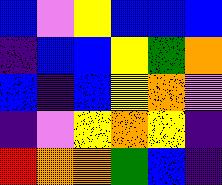[["blue", "violet", "yellow", "blue", "blue", "blue"], ["indigo", "blue", "blue", "yellow", "green", "orange"], ["blue", "indigo", "blue", "yellow", "orange", "violet"], ["indigo", "violet", "yellow", "orange", "yellow", "indigo"], ["red", "orange", "orange", "green", "blue", "indigo"]]